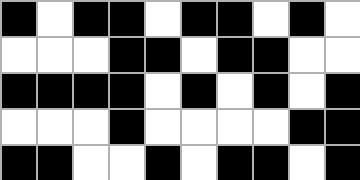[["black", "white", "black", "black", "white", "black", "black", "white", "black", "white"], ["white", "white", "white", "black", "black", "white", "black", "black", "white", "white"], ["black", "black", "black", "black", "white", "black", "white", "black", "white", "black"], ["white", "white", "white", "black", "white", "white", "white", "white", "black", "black"], ["black", "black", "white", "white", "black", "white", "black", "black", "white", "black"]]